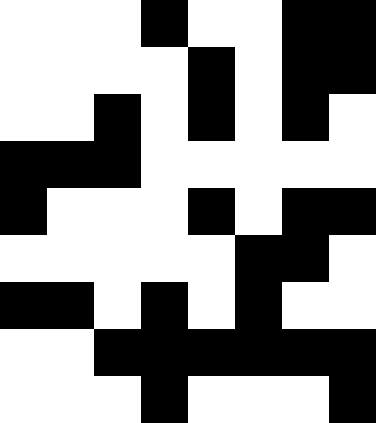[["white", "white", "white", "black", "white", "white", "black", "black"], ["white", "white", "white", "white", "black", "white", "black", "black"], ["white", "white", "black", "white", "black", "white", "black", "white"], ["black", "black", "black", "white", "white", "white", "white", "white"], ["black", "white", "white", "white", "black", "white", "black", "black"], ["white", "white", "white", "white", "white", "black", "black", "white"], ["black", "black", "white", "black", "white", "black", "white", "white"], ["white", "white", "black", "black", "black", "black", "black", "black"], ["white", "white", "white", "black", "white", "white", "white", "black"]]